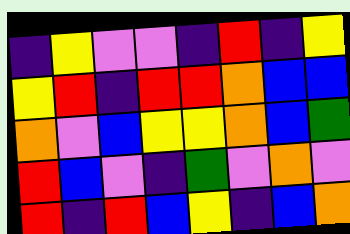[["indigo", "yellow", "violet", "violet", "indigo", "red", "indigo", "yellow"], ["yellow", "red", "indigo", "red", "red", "orange", "blue", "blue"], ["orange", "violet", "blue", "yellow", "yellow", "orange", "blue", "green"], ["red", "blue", "violet", "indigo", "green", "violet", "orange", "violet"], ["red", "indigo", "red", "blue", "yellow", "indigo", "blue", "orange"]]